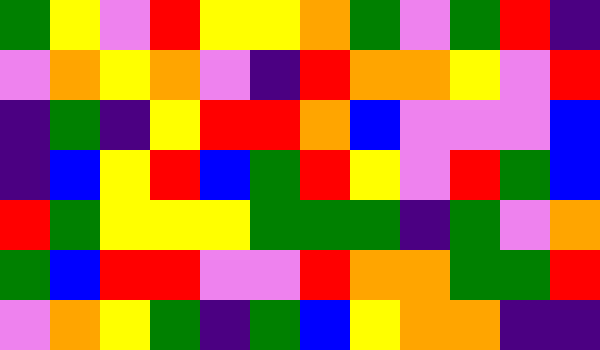[["green", "yellow", "violet", "red", "yellow", "yellow", "orange", "green", "violet", "green", "red", "indigo"], ["violet", "orange", "yellow", "orange", "violet", "indigo", "red", "orange", "orange", "yellow", "violet", "red"], ["indigo", "green", "indigo", "yellow", "red", "red", "orange", "blue", "violet", "violet", "violet", "blue"], ["indigo", "blue", "yellow", "red", "blue", "green", "red", "yellow", "violet", "red", "green", "blue"], ["red", "green", "yellow", "yellow", "yellow", "green", "green", "green", "indigo", "green", "violet", "orange"], ["green", "blue", "red", "red", "violet", "violet", "red", "orange", "orange", "green", "green", "red"], ["violet", "orange", "yellow", "green", "indigo", "green", "blue", "yellow", "orange", "orange", "indigo", "indigo"]]